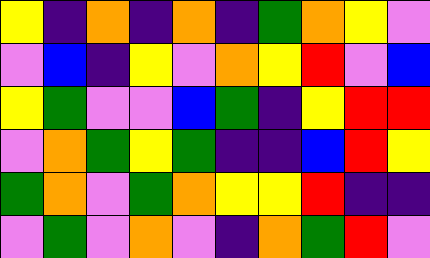[["yellow", "indigo", "orange", "indigo", "orange", "indigo", "green", "orange", "yellow", "violet"], ["violet", "blue", "indigo", "yellow", "violet", "orange", "yellow", "red", "violet", "blue"], ["yellow", "green", "violet", "violet", "blue", "green", "indigo", "yellow", "red", "red"], ["violet", "orange", "green", "yellow", "green", "indigo", "indigo", "blue", "red", "yellow"], ["green", "orange", "violet", "green", "orange", "yellow", "yellow", "red", "indigo", "indigo"], ["violet", "green", "violet", "orange", "violet", "indigo", "orange", "green", "red", "violet"]]